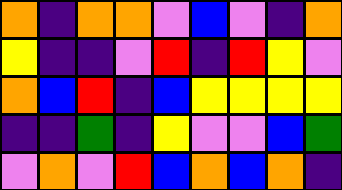[["orange", "indigo", "orange", "orange", "violet", "blue", "violet", "indigo", "orange"], ["yellow", "indigo", "indigo", "violet", "red", "indigo", "red", "yellow", "violet"], ["orange", "blue", "red", "indigo", "blue", "yellow", "yellow", "yellow", "yellow"], ["indigo", "indigo", "green", "indigo", "yellow", "violet", "violet", "blue", "green"], ["violet", "orange", "violet", "red", "blue", "orange", "blue", "orange", "indigo"]]